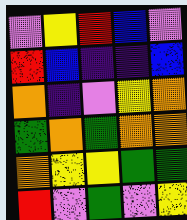[["violet", "yellow", "red", "blue", "violet"], ["red", "blue", "indigo", "indigo", "blue"], ["orange", "indigo", "violet", "yellow", "orange"], ["green", "orange", "green", "orange", "orange"], ["orange", "yellow", "yellow", "green", "green"], ["red", "violet", "green", "violet", "yellow"]]